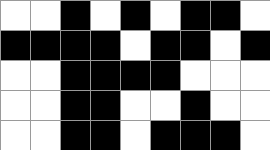[["white", "white", "black", "white", "black", "white", "black", "black", "white"], ["black", "black", "black", "black", "white", "black", "black", "white", "black"], ["white", "white", "black", "black", "black", "black", "white", "white", "white"], ["white", "white", "black", "black", "white", "white", "black", "white", "white"], ["white", "white", "black", "black", "white", "black", "black", "black", "white"]]